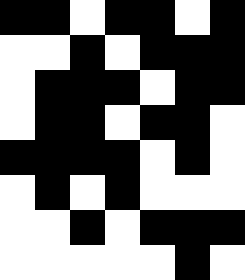[["black", "black", "white", "black", "black", "white", "black"], ["white", "white", "black", "white", "black", "black", "black"], ["white", "black", "black", "black", "white", "black", "black"], ["white", "black", "black", "white", "black", "black", "white"], ["black", "black", "black", "black", "white", "black", "white"], ["white", "black", "white", "black", "white", "white", "white"], ["white", "white", "black", "white", "black", "black", "black"], ["white", "white", "white", "white", "white", "black", "white"]]